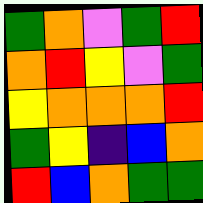[["green", "orange", "violet", "green", "red"], ["orange", "red", "yellow", "violet", "green"], ["yellow", "orange", "orange", "orange", "red"], ["green", "yellow", "indigo", "blue", "orange"], ["red", "blue", "orange", "green", "green"]]